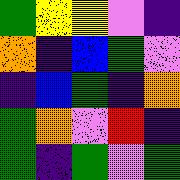[["green", "yellow", "yellow", "violet", "indigo"], ["orange", "indigo", "blue", "green", "violet"], ["indigo", "blue", "green", "indigo", "orange"], ["green", "orange", "violet", "red", "indigo"], ["green", "indigo", "green", "violet", "green"]]